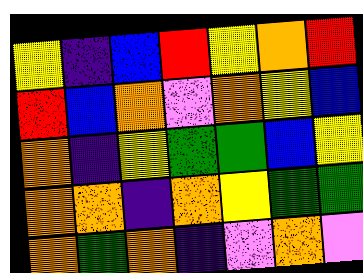[["yellow", "indigo", "blue", "red", "yellow", "orange", "red"], ["red", "blue", "orange", "violet", "orange", "yellow", "blue"], ["orange", "indigo", "yellow", "green", "green", "blue", "yellow"], ["orange", "orange", "indigo", "orange", "yellow", "green", "green"], ["orange", "green", "orange", "indigo", "violet", "orange", "violet"]]